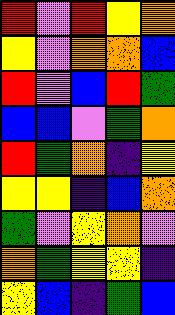[["red", "violet", "red", "yellow", "orange"], ["yellow", "violet", "orange", "orange", "blue"], ["red", "violet", "blue", "red", "green"], ["blue", "blue", "violet", "green", "orange"], ["red", "green", "orange", "indigo", "yellow"], ["yellow", "yellow", "indigo", "blue", "orange"], ["green", "violet", "yellow", "orange", "violet"], ["orange", "green", "yellow", "yellow", "indigo"], ["yellow", "blue", "indigo", "green", "blue"]]